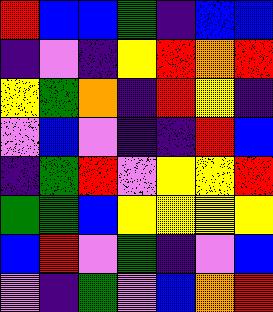[["red", "blue", "blue", "green", "indigo", "blue", "blue"], ["indigo", "violet", "indigo", "yellow", "red", "orange", "red"], ["yellow", "green", "orange", "indigo", "red", "yellow", "indigo"], ["violet", "blue", "violet", "indigo", "indigo", "red", "blue"], ["indigo", "green", "red", "violet", "yellow", "yellow", "red"], ["green", "green", "blue", "yellow", "yellow", "yellow", "yellow"], ["blue", "red", "violet", "green", "indigo", "violet", "blue"], ["violet", "indigo", "green", "violet", "blue", "orange", "red"]]